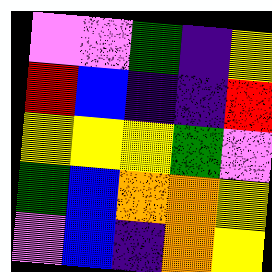[["violet", "violet", "green", "indigo", "yellow"], ["red", "blue", "indigo", "indigo", "red"], ["yellow", "yellow", "yellow", "green", "violet"], ["green", "blue", "orange", "orange", "yellow"], ["violet", "blue", "indigo", "orange", "yellow"]]